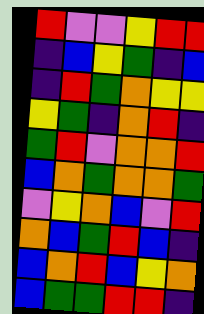[["red", "violet", "violet", "yellow", "red", "red"], ["indigo", "blue", "yellow", "green", "indigo", "blue"], ["indigo", "red", "green", "orange", "yellow", "yellow"], ["yellow", "green", "indigo", "orange", "red", "indigo"], ["green", "red", "violet", "orange", "orange", "red"], ["blue", "orange", "green", "orange", "orange", "green"], ["violet", "yellow", "orange", "blue", "violet", "red"], ["orange", "blue", "green", "red", "blue", "indigo"], ["blue", "orange", "red", "blue", "yellow", "orange"], ["blue", "green", "green", "red", "red", "indigo"]]